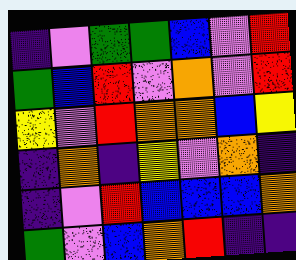[["indigo", "violet", "green", "green", "blue", "violet", "red"], ["green", "blue", "red", "violet", "orange", "violet", "red"], ["yellow", "violet", "red", "orange", "orange", "blue", "yellow"], ["indigo", "orange", "indigo", "yellow", "violet", "orange", "indigo"], ["indigo", "violet", "red", "blue", "blue", "blue", "orange"], ["green", "violet", "blue", "orange", "red", "indigo", "indigo"]]